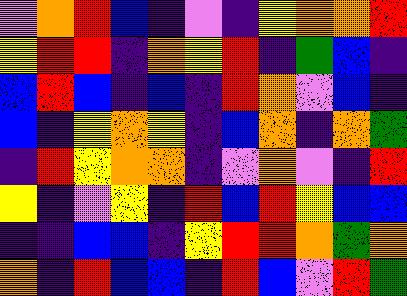[["violet", "orange", "red", "blue", "indigo", "violet", "indigo", "yellow", "orange", "orange", "red"], ["yellow", "red", "red", "indigo", "orange", "yellow", "red", "indigo", "green", "blue", "indigo"], ["blue", "red", "blue", "indigo", "blue", "indigo", "red", "orange", "violet", "blue", "indigo"], ["blue", "indigo", "yellow", "orange", "yellow", "indigo", "blue", "orange", "indigo", "orange", "green"], ["indigo", "red", "yellow", "orange", "orange", "indigo", "violet", "orange", "violet", "indigo", "red"], ["yellow", "indigo", "violet", "yellow", "indigo", "red", "blue", "red", "yellow", "blue", "blue"], ["indigo", "indigo", "blue", "blue", "indigo", "yellow", "red", "red", "orange", "green", "orange"], ["orange", "indigo", "red", "blue", "blue", "indigo", "red", "blue", "violet", "red", "green"]]